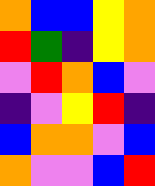[["orange", "blue", "blue", "yellow", "orange"], ["red", "green", "indigo", "yellow", "orange"], ["violet", "red", "orange", "blue", "violet"], ["indigo", "violet", "yellow", "red", "indigo"], ["blue", "orange", "orange", "violet", "blue"], ["orange", "violet", "violet", "blue", "red"]]